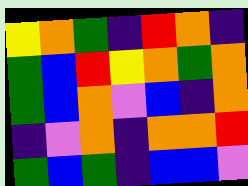[["yellow", "orange", "green", "indigo", "red", "orange", "indigo"], ["green", "blue", "red", "yellow", "orange", "green", "orange"], ["green", "blue", "orange", "violet", "blue", "indigo", "orange"], ["indigo", "violet", "orange", "indigo", "orange", "orange", "red"], ["green", "blue", "green", "indigo", "blue", "blue", "violet"]]